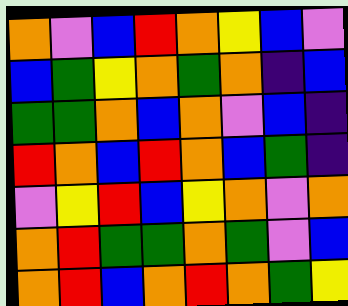[["orange", "violet", "blue", "red", "orange", "yellow", "blue", "violet"], ["blue", "green", "yellow", "orange", "green", "orange", "indigo", "blue"], ["green", "green", "orange", "blue", "orange", "violet", "blue", "indigo"], ["red", "orange", "blue", "red", "orange", "blue", "green", "indigo"], ["violet", "yellow", "red", "blue", "yellow", "orange", "violet", "orange"], ["orange", "red", "green", "green", "orange", "green", "violet", "blue"], ["orange", "red", "blue", "orange", "red", "orange", "green", "yellow"]]